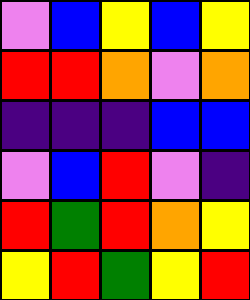[["violet", "blue", "yellow", "blue", "yellow"], ["red", "red", "orange", "violet", "orange"], ["indigo", "indigo", "indigo", "blue", "blue"], ["violet", "blue", "red", "violet", "indigo"], ["red", "green", "red", "orange", "yellow"], ["yellow", "red", "green", "yellow", "red"]]